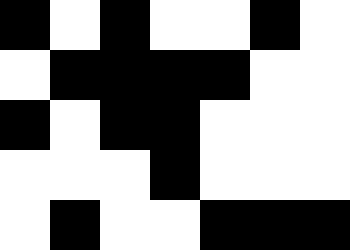[["black", "white", "black", "white", "white", "black", "white"], ["white", "black", "black", "black", "black", "white", "white"], ["black", "white", "black", "black", "white", "white", "white"], ["white", "white", "white", "black", "white", "white", "white"], ["white", "black", "white", "white", "black", "black", "black"]]